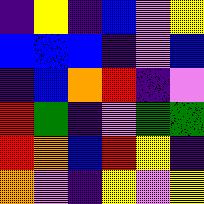[["indigo", "yellow", "indigo", "blue", "violet", "yellow"], ["blue", "blue", "blue", "indigo", "violet", "blue"], ["indigo", "blue", "orange", "red", "indigo", "violet"], ["red", "green", "indigo", "violet", "green", "green"], ["red", "orange", "blue", "red", "yellow", "indigo"], ["orange", "violet", "indigo", "yellow", "violet", "yellow"]]